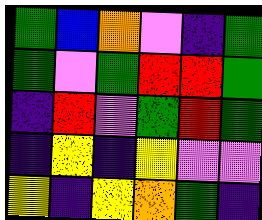[["green", "blue", "orange", "violet", "indigo", "green"], ["green", "violet", "green", "red", "red", "green"], ["indigo", "red", "violet", "green", "red", "green"], ["indigo", "yellow", "indigo", "yellow", "violet", "violet"], ["yellow", "indigo", "yellow", "orange", "green", "indigo"]]